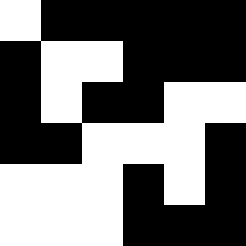[["white", "black", "black", "black", "black", "black"], ["black", "white", "white", "black", "black", "black"], ["black", "white", "black", "black", "white", "white"], ["black", "black", "white", "white", "white", "black"], ["white", "white", "white", "black", "white", "black"], ["white", "white", "white", "black", "black", "black"]]